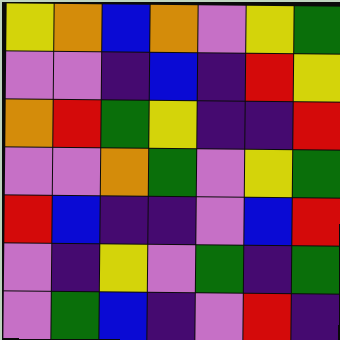[["yellow", "orange", "blue", "orange", "violet", "yellow", "green"], ["violet", "violet", "indigo", "blue", "indigo", "red", "yellow"], ["orange", "red", "green", "yellow", "indigo", "indigo", "red"], ["violet", "violet", "orange", "green", "violet", "yellow", "green"], ["red", "blue", "indigo", "indigo", "violet", "blue", "red"], ["violet", "indigo", "yellow", "violet", "green", "indigo", "green"], ["violet", "green", "blue", "indigo", "violet", "red", "indigo"]]